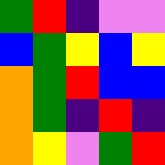[["green", "red", "indigo", "violet", "violet"], ["blue", "green", "yellow", "blue", "yellow"], ["orange", "green", "red", "blue", "blue"], ["orange", "green", "indigo", "red", "indigo"], ["orange", "yellow", "violet", "green", "red"]]